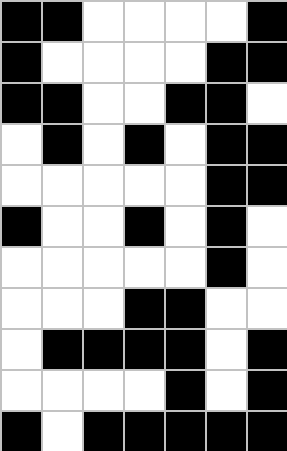[["black", "black", "white", "white", "white", "white", "black"], ["black", "white", "white", "white", "white", "black", "black"], ["black", "black", "white", "white", "black", "black", "white"], ["white", "black", "white", "black", "white", "black", "black"], ["white", "white", "white", "white", "white", "black", "black"], ["black", "white", "white", "black", "white", "black", "white"], ["white", "white", "white", "white", "white", "black", "white"], ["white", "white", "white", "black", "black", "white", "white"], ["white", "black", "black", "black", "black", "white", "black"], ["white", "white", "white", "white", "black", "white", "black"], ["black", "white", "black", "black", "black", "black", "black"]]